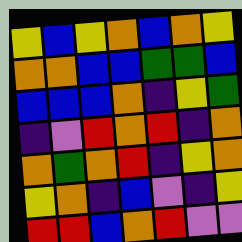[["yellow", "blue", "yellow", "orange", "blue", "orange", "yellow"], ["orange", "orange", "blue", "blue", "green", "green", "blue"], ["blue", "blue", "blue", "orange", "indigo", "yellow", "green"], ["indigo", "violet", "red", "orange", "red", "indigo", "orange"], ["orange", "green", "orange", "red", "indigo", "yellow", "orange"], ["yellow", "orange", "indigo", "blue", "violet", "indigo", "yellow"], ["red", "red", "blue", "orange", "red", "violet", "violet"]]